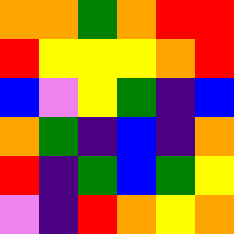[["orange", "orange", "green", "orange", "red", "red"], ["red", "yellow", "yellow", "yellow", "orange", "red"], ["blue", "violet", "yellow", "green", "indigo", "blue"], ["orange", "green", "indigo", "blue", "indigo", "orange"], ["red", "indigo", "green", "blue", "green", "yellow"], ["violet", "indigo", "red", "orange", "yellow", "orange"]]